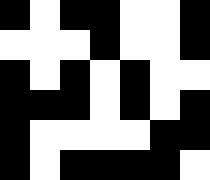[["black", "white", "black", "black", "white", "white", "black"], ["white", "white", "white", "black", "white", "white", "black"], ["black", "white", "black", "white", "black", "white", "white"], ["black", "black", "black", "white", "black", "white", "black"], ["black", "white", "white", "white", "white", "black", "black"], ["black", "white", "black", "black", "black", "black", "white"]]